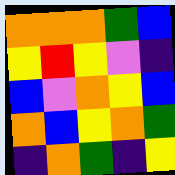[["orange", "orange", "orange", "green", "blue"], ["yellow", "red", "yellow", "violet", "indigo"], ["blue", "violet", "orange", "yellow", "blue"], ["orange", "blue", "yellow", "orange", "green"], ["indigo", "orange", "green", "indigo", "yellow"]]